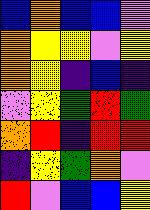[["blue", "orange", "blue", "blue", "violet"], ["orange", "yellow", "yellow", "violet", "yellow"], ["orange", "yellow", "indigo", "blue", "indigo"], ["violet", "yellow", "green", "red", "green"], ["orange", "red", "indigo", "red", "red"], ["indigo", "yellow", "green", "orange", "violet"], ["red", "violet", "blue", "blue", "yellow"]]